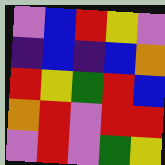[["violet", "blue", "red", "yellow", "violet"], ["indigo", "blue", "indigo", "blue", "orange"], ["red", "yellow", "green", "red", "blue"], ["orange", "red", "violet", "red", "red"], ["violet", "red", "violet", "green", "yellow"]]